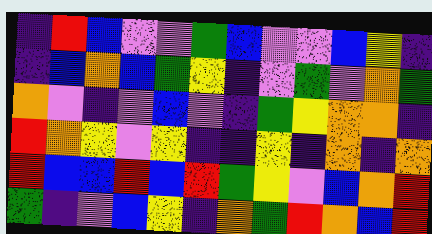[["indigo", "red", "blue", "violet", "violet", "green", "blue", "violet", "violet", "blue", "yellow", "indigo"], ["indigo", "blue", "orange", "blue", "green", "yellow", "indigo", "violet", "green", "violet", "orange", "green"], ["orange", "violet", "indigo", "violet", "blue", "violet", "indigo", "green", "yellow", "orange", "orange", "indigo"], ["red", "orange", "yellow", "violet", "yellow", "indigo", "indigo", "yellow", "indigo", "orange", "indigo", "orange"], ["red", "blue", "blue", "red", "blue", "red", "green", "yellow", "violet", "blue", "orange", "red"], ["green", "indigo", "violet", "blue", "yellow", "indigo", "orange", "green", "red", "orange", "blue", "red"]]